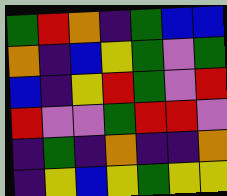[["green", "red", "orange", "indigo", "green", "blue", "blue"], ["orange", "indigo", "blue", "yellow", "green", "violet", "green"], ["blue", "indigo", "yellow", "red", "green", "violet", "red"], ["red", "violet", "violet", "green", "red", "red", "violet"], ["indigo", "green", "indigo", "orange", "indigo", "indigo", "orange"], ["indigo", "yellow", "blue", "yellow", "green", "yellow", "yellow"]]